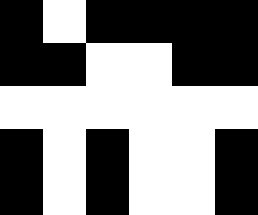[["black", "white", "black", "black", "black", "black"], ["black", "black", "white", "white", "black", "black"], ["white", "white", "white", "white", "white", "white"], ["black", "white", "black", "white", "white", "black"], ["black", "white", "black", "white", "white", "black"]]